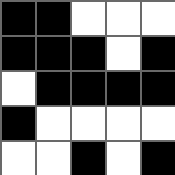[["black", "black", "white", "white", "white"], ["black", "black", "black", "white", "black"], ["white", "black", "black", "black", "black"], ["black", "white", "white", "white", "white"], ["white", "white", "black", "white", "black"]]